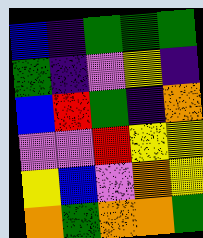[["blue", "indigo", "green", "green", "green"], ["green", "indigo", "violet", "yellow", "indigo"], ["blue", "red", "green", "indigo", "orange"], ["violet", "violet", "red", "yellow", "yellow"], ["yellow", "blue", "violet", "orange", "yellow"], ["orange", "green", "orange", "orange", "green"]]